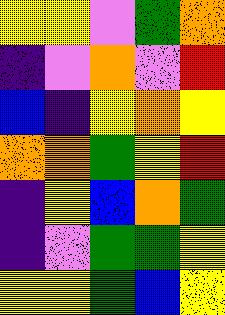[["yellow", "yellow", "violet", "green", "orange"], ["indigo", "violet", "orange", "violet", "red"], ["blue", "indigo", "yellow", "orange", "yellow"], ["orange", "orange", "green", "yellow", "red"], ["indigo", "yellow", "blue", "orange", "green"], ["indigo", "violet", "green", "green", "yellow"], ["yellow", "yellow", "green", "blue", "yellow"]]